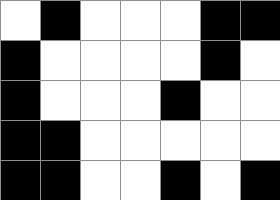[["white", "black", "white", "white", "white", "black", "black"], ["black", "white", "white", "white", "white", "black", "white"], ["black", "white", "white", "white", "black", "white", "white"], ["black", "black", "white", "white", "white", "white", "white"], ["black", "black", "white", "white", "black", "white", "black"]]